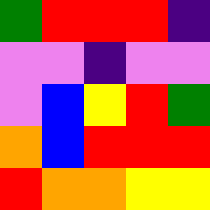[["green", "red", "red", "red", "indigo"], ["violet", "violet", "indigo", "violet", "violet"], ["violet", "blue", "yellow", "red", "green"], ["orange", "blue", "red", "red", "red"], ["red", "orange", "orange", "yellow", "yellow"]]